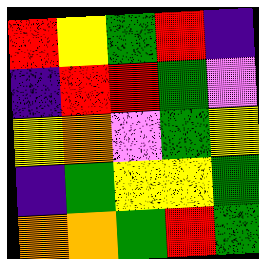[["red", "yellow", "green", "red", "indigo"], ["indigo", "red", "red", "green", "violet"], ["yellow", "orange", "violet", "green", "yellow"], ["indigo", "green", "yellow", "yellow", "green"], ["orange", "orange", "green", "red", "green"]]